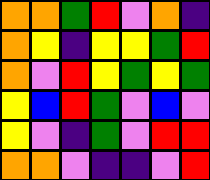[["orange", "orange", "green", "red", "violet", "orange", "indigo"], ["orange", "yellow", "indigo", "yellow", "yellow", "green", "red"], ["orange", "violet", "red", "yellow", "green", "yellow", "green"], ["yellow", "blue", "red", "green", "violet", "blue", "violet"], ["yellow", "violet", "indigo", "green", "violet", "red", "red"], ["orange", "orange", "violet", "indigo", "indigo", "violet", "red"]]